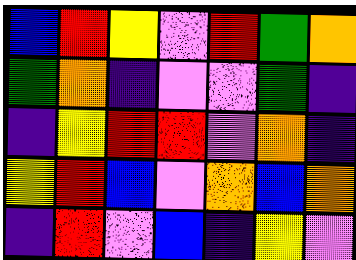[["blue", "red", "yellow", "violet", "red", "green", "orange"], ["green", "orange", "indigo", "violet", "violet", "green", "indigo"], ["indigo", "yellow", "red", "red", "violet", "orange", "indigo"], ["yellow", "red", "blue", "violet", "orange", "blue", "orange"], ["indigo", "red", "violet", "blue", "indigo", "yellow", "violet"]]